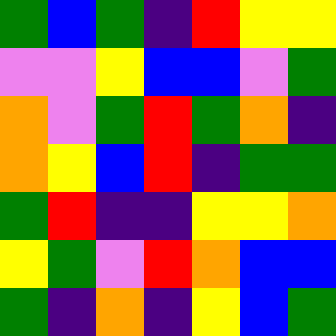[["green", "blue", "green", "indigo", "red", "yellow", "yellow"], ["violet", "violet", "yellow", "blue", "blue", "violet", "green"], ["orange", "violet", "green", "red", "green", "orange", "indigo"], ["orange", "yellow", "blue", "red", "indigo", "green", "green"], ["green", "red", "indigo", "indigo", "yellow", "yellow", "orange"], ["yellow", "green", "violet", "red", "orange", "blue", "blue"], ["green", "indigo", "orange", "indigo", "yellow", "blue", "green"]]